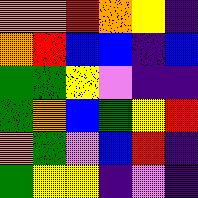[["orange", "orange", "red", "orange", "yellow", "indigo"], ["orange", "red", "blue", "blue", "indigo", "blue"], ["green", "green", "yellow", "violet", "indigo", "indigo"], ["green", "orange", "blue", "green", "yellow", "red"], ["orange", "green", "violet", "blue", "red", "indigo"], ["green", "yellow", "yellow", "indigo", "violet", "indigo"]]